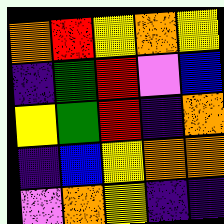[["orange", "red", "yellow", "orange", "yellow"], ["indigo", "green", "red", "violet", "blue"], ["yellow", "green", "red", "indigo", "orange"], ["indigo", "blue", "yellow", "orange", "orange"], ["violet", "orange", "yellow", "indigo", "indigo"]]